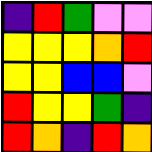[["indigo", "red", "green", "violet", "violet"], ["yellow", "yellow", "yellow", "orange", "red"], ["yellow", "yellow", "blue", "blue", "violet"], ["red", "yellow", "yellow", "green", "indigo"], ["red", "orange", "indigo", "red", "orange"]]